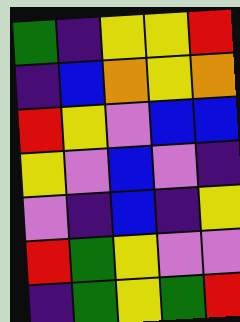[["green", "indigo", "yellow", "yellow", "red"], ["indigo", "blue", "orange", "yellow", "orange"], ["red", "yellow", "violet", "blue", "blue"], ["yellow", "violet", "blue", "violet", "indigo"], ["violet", "indigo", "blue", "indigo", "yellow"], ["red", "green", "yellow", "violet", "violet"], ["indigo", "green", "yellow", "green", "red"]]